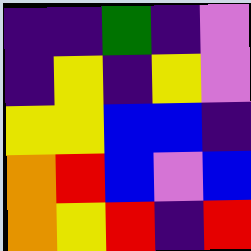[["indigo", "indigo", "green", "indigo", "violet"], ["indigo", "yellow", "indigo", "yellow", "violet"], ["yellow", "yellow", "blue", "blue", "indigo"], ["orange", "red", "blue", "violet", "blue"], ["orange", "yellow", "red", "indigo", "red"]]